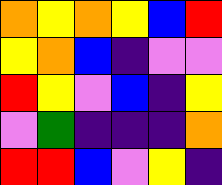[["orange", "yellow", "orange", "yellow", "blue", "red"], ["yellow", "orange", "blue", "indigo", "violet", "violet"], ["red", "yellow", "violet", "blue", "indigo", "yellow"], ["violet", "green", "indigo", "indigo", "indigo", "orange"], ["red", "red", "blue", "violet", "yellow", "indigo"]]